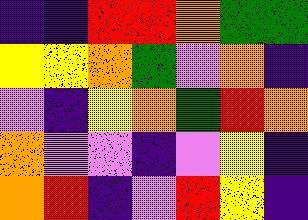[["indigo", "indigo", "red", "red", "orange", "green", "green"], ["yellow", "yellow", "orange", "green", "violet", "orange", "indigo"], ["violet", "indigo", "yellow", "orange", "green", "red", "orange"], ["orange", "violet", "violet", "indigo", "violet", "yellow", "indigo"], ["orange", "red", "indigo", "violet", "red", "yellow", "indigo"]]